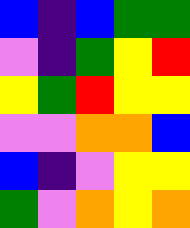[["blue", "indigo", "blue", "green", "green"], ["violet", "indigo", "green", "yellow", "red"], ["yellow", "green", "red", "yellow", "yellow"], ["violet", "violet", "orange", "orange", "blue"], ["blue", "indigo", "violet", "yellow", "yellow"], ["green", "violet", "orange", "yellow", "orange"]]